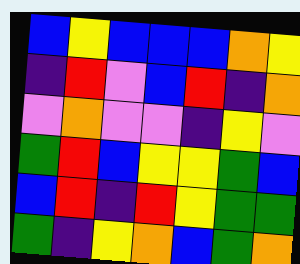[["blue", "yellow", "blue", "blue", "blue", "orange", "yellow"], ["indigo", "red", "violet", "blue", "red", "indigo", "orange"], ["violet", "orange", "violet", "violet", "indigo", "yellow", "violet"], ["green", "red", "blue", "yellow", "yellow", "green", "blue"], ["blue", "red", "indigo", "red", "yellow", "green", "green"], ["green", "indigo", "yellow", "orange", "blue", "green", "orange"]]